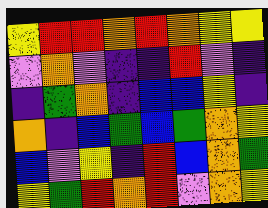[["yellow", "red", "red", "orange", "red", "orange", "yellow", "yellow"], ["violet", "orange", "violet", "indigo", "indigo", "red", "violet", "indigo"], ["indigo", "green", "orange", "indigo", "blue", "blue", "yellow", "indigo"], ["orange", "indigo", "blue", "green", "blue", "green", "orange", "yellow"], ["blue", "violet", "yellow", "indigo", "red", "blue", "orange", "green"], ["yellow", "green", "red", "orange", "red", "violet", "orange", "yellow"]]